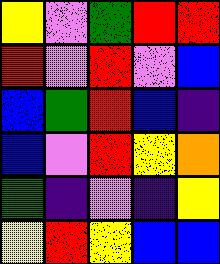[["yellow", "violet", "green", "red", "red"], ["red", "violet", "red", "violet", "blue"], ["blue", "green", "red", "blue", "indigo"], ["blue", "violet", "red", "yellow", "orange"], ["green", "indigo", "violet", "indigo", "yellow"], ["yellow", "red", "yellow", "blue", "blue"]]